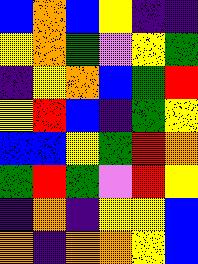[["blue", "orange", "blue", "yellow", "indigo", "indigo"], ["yellow", "orange", "green", "violet", "yellow", "green"], ["indigo", "yellow", "orange", "blue", "green", "red"], ["yellow", "red", "blue", "indigo", "green", "yellow"], ["blue", "blue", "yellow", "green", "red", "orange"], ["green", "red", "green", "violet", "red", "yellow"], ["indigo", "orange", "indigo", "yellow", "yellow", "blue"], ["orange", "indigo", "orange", "orange", "yellow", "blue"]]